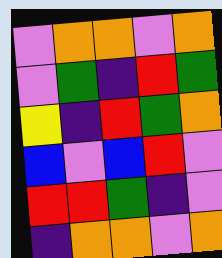[["violet", "orange", "orange", "violet", "orange"], ["violet", "green", "indigo", "red", "green"], ["yellow", "indigo", "red", "green", "orange"], ["blue", "violet", "blue", "red", "violet"], ["red", "red", "green", "indigo", "violet"], ["indigo", "orange", "orange", "violet", "orange"]]